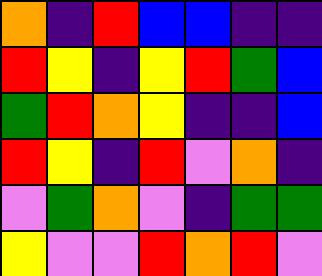[["orange", "indigo", "red", "blue", "blue", "indigo", "indigo"], ["red", "yellow", "indigo", "yellow", "red", "green", "blue"], ["green", "red", "orange", "yellow", "indigo", "indigo", "blue"], ["red", "yellow", "indigo", "red", "violet", "orange", "indigo"], ["violet", "green", "orange", "violet", "indigo", "green", "green"], ["yellow", "violet", "violet", "red", "orange", "red", "violet"]]